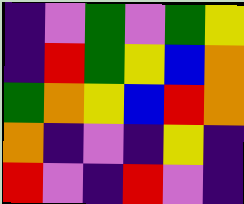[["indigo", "violet", "green", "violet", "green", "yellow"], ["indigo", "red", "green", "yellow", "blue", "orange"], ["green", "orange", "yellow", "blue", "red", "orange"], ["orange", "indigo", "violet", "indigo", "yellow", "indigo"], ["red", "violet", "indigo", "red", "violet", "indigo"]]